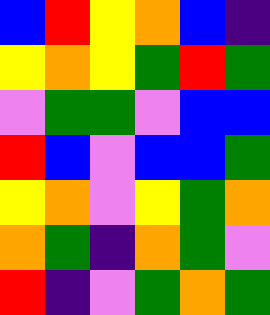[["blue", "red", "yellow", "orange", "blue", "indigo"], ["yellow", "orange", "yellow", "green", "red", "green"], ["violet", "green", "green", "violet", "blue", "blue"], ["red", "blue", "violet", "blue", "blue", "green"], ["yellow", "orange", "violet", "yellow", "green", "orange"], ["orange", "green", "indigo", "orange", "green", "violet"], ["red", "indigo", "violet", "green", "orange", "green"]]